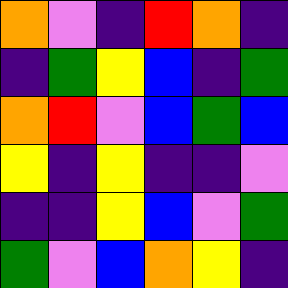[["orange", "violet", "indigo", "red", "orange", "indigo"], ["indigo", "green", "yellow", "blue", "indigo", "green"], ["orange", "red", "violet", "blue", "green", "blue"], ["yellow", "indigo", "yellow", "indigo", "indigo", "violet"], ["indigo", "indigo", "yellow", "blue", "violet", "green"], ["green", "violet", "blue", "orange", "yellow", "indigo"]]